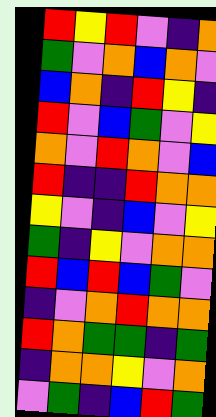[["red", "yellow", "red", "violet", "indigo", "orange"], ["green", "violet", "orange", "blue", "orange", "violet"], ["blue", "orange", "indigo", "red", "yellow", "indigo"], ["red", "violet", "blue", "green", "violet", "yellow"], ["orange", "violet", "red", "orange", "violet", "blue"], ["red", "indigo", "indigo", "red", "orange", "orange"], ["yellow", "violet", "indigo", "blue", "violet", "yellow"], ["green", "indigo", "yellow", "violet", "orange", "orange"], ["red", "blue", "red", "blue", "green", "violet"], ["indigo", "violet", "orange", "red", "orange", "orange"], ["red", "orange", "green", "green", "indigo", "green"], ["indigo", "orange", "orange", "yellow", "violet", "orange"], ["violet", "green", "indigo", "blue", "red", "green"]]